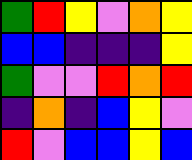[["green", "red", "yellow", "violet", "orange", "yellow"], ["blue", "blue", "indigo", "indigo", "indigo", "yellow"], ["green", "violet", "violet", "red", "orange", "red"], ["indigo", "orange", "indigo", "blue", "yellow", "violet"], ["red", "violet", "blue", "blue", "yellow", "blue"]]